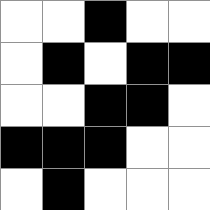[["white", "white", "black", "white", "white"], ["white", "black", "white", "black", "black"], ["white", "white", "black", "black", "white"], ["black", "black", "black", "white", "white"], ["white", "black", "white", "white", "white"]]